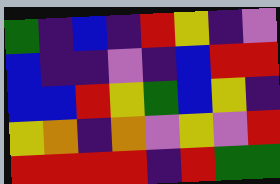[["green", "indigo", "blue", "indigo", "red", "yellow", "indigo", "violet"], ["blue", "indigo", "indigo", "violet", "indigo", "blue", "red", "red"], ["blue", "blue", "red", "yellow", "green", "blue", "yellow", "indigo"], ["yellow", "orange", "indigo", "orange", "violet", "yellow", "violet", "red"], ["red", "red", "red", "red", "indigo", "red", "green", "green"]]